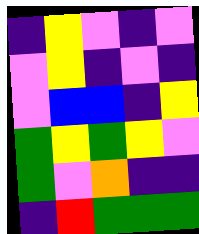[["indigo", "yellow", "violet", "indigo", "violet"], ["violet", "yellow", "indigo", "violet", "indigo"], ["violet", "blue", "blue", "indigo", "yellow"], ["green", "yellow", "green", "yellow", "violet"], ["green", "violet", "orange", "indigo", "indigo"], ["indigo", "red", "green", "green", "green"]]